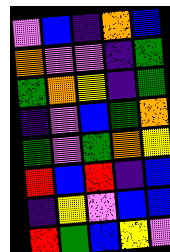[["violet", "blue", "indigo", "orange", "blue"], ["orange", "violet", "violet", "indigo", "green"], ["green", "orange", "yellow", "indigo", "green"], ["indigo", "violet", "blue", "green", "orange"], ["green", "violet", "green", "orange", "yellow"], ["red", "blue", "red", "indigo", "blue"], ["indigo", "yellow", "violet", "blue", "blue"], ["red", "green", "blue", "yellow", "violet"]]